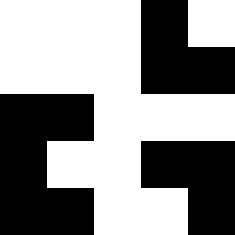[["white", "white", "white", "black", "white"], ["white", "white", "white", "black", "black"], ["black", "black", "white", "white", "white"], ["black", "white", "white", "black", "black"], ["black", "black", "white", "white", "black"]]